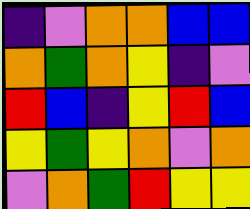[["indigo", "violet", "orange", "orange", "blue", "blue"], ["orange", "green", "orange", "yellow", "indigo", "violet"], ["red", "blue", "indigo", "yellow", "red", "blue"], ["yellow", "green", "yellow", "orange", "violet", "orange"], ["violet", "orange", "green", "red", "yellow", "yellow"]]